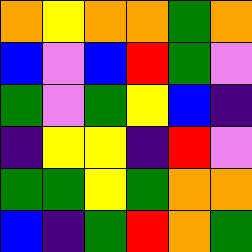[["orange", "yellow", "orange", "orange", "green", "orange"], ["blue", "violet", "blue", "red", "green", "violet"], ["green", "violet", "green", "yellow", "blue", "indigo"], ["indigo", "yellow", "yellow", "indigo", "red", "violet"], ["green", "green", "yellow", "green", "orange", "orange"], ["blue", "indigo", "green", "red", "orange", "green"]]